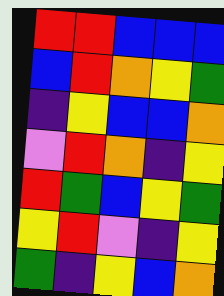[["red", "red", "blue", "blue", "blue"], ["blue", "red", "orange", "yellow", "green"], ["indigo", "yellow", "blue", "blue", "orange"], ["violet", "red", "orange", "indigo", "yellow"], ["red", "green", "blue", "yellow", "green"], ["yellow", "red", "violet", "indigo", "yellow"], ["green", "indigo", "yellow", "blue", "orange"]]